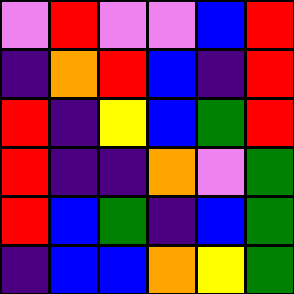[["violet", "red", "violet", "violet", "blue", "red"], ["indigo", "orange", "red", "blue", "indigo", "red"], ["red", "indigo", "yellow", "blue", "green", "red"], ["red", "indigo", "indigo", "orange", "violet", "green"], ["red", "blue", "green", "indigo", "blue", "green"], ["indigo", "blue", "blue", "orange", "yellow", "green"]]